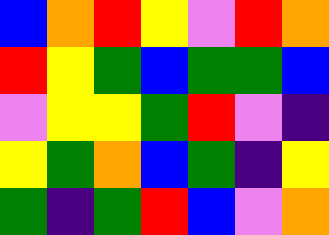[["blue", "orange", "red", "yellow", "violet", "red", "orange"], ["red", "yellow", "green", "blue", "green", "green", "blue"], ["violet", "yellow", "yellow", "green", "red", "violet", "indigo"], ["yellow", "green", "orange", "blue", "green", "indigo", "yellow"], ["green", "indigo", "green", "red", "blue", "violet", "orange"]]